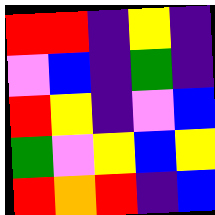[["red", "red", "indigo", "yellow", "indigo"], ["violet", "blue", "indigo", "green", "indigo"], ["red", "yellow", "indigo", "violet", "blue"], ["green", "violet", "yellow", "blue", "yellow"], ["red", "orange", "red", "indigo", "blue"]]